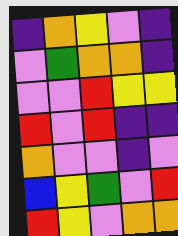[["indigo", "orange", "yellow", "violet", "indigo"], ["violet", "green", "orange", "orange", "indigo"], ["violet", "violet", "red", "yellow", "yellow"], ["red", "violet", "red", "indigo", "indigo"], ["orange", "violet", "violet", "indigo", "violet"], ["blue", "yellow", "green", "violet", "red"], ["red", "yellow", "violet", "orange", "orange"]]